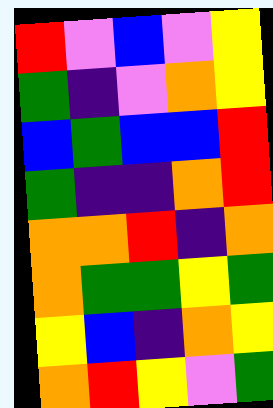[["red", "violet", "blue", "violet", "yellow"], ["green", "indigo", "violet", "orange", "yellow"], ["blue", "green", "blue", "blue", "red"], ["green", "indigo", "indigo", "orange", "red"], ["orange", "orange", "red", "indigo", "orange"], ["orange", "green", "green", "yellow", "green"], ["yellow", "blue", "indigo", "orange", "yellow"], ["orange", "red", "yellow", "violet", "green"]]